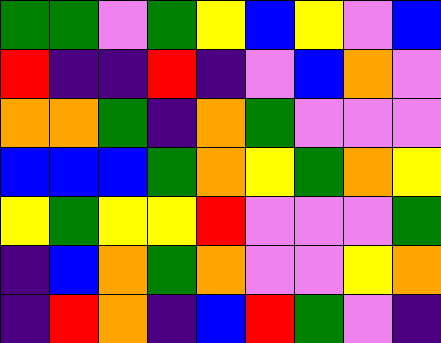[["green", "green", "violet", "green", "yellow", "blue", "yellow", "violet", "blue"], ["red", "indigo", "indigo", "red", "indigo", "violet", "blue", "orange", "violet"], ["orange", "orange", "green", "indigo", "orange", "green", "violet", "violet", "violet"], ["blue", "blue", "blue", "green", "orange", "yellow", "green", "orange", "yellow"], ["yellow", "green", "yellow", "yellow", "red", "violet", "violet", "violet", "green"], ["indigo", "blue", "orange", "green", "orange", "violet", "violet", "yellow", "orange"], ["indigo", "red", "orange", "indigo", "blue", "red", "green", "violet", "indigo"]]